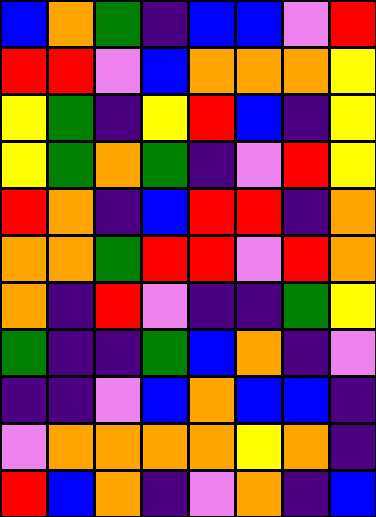[["blue", "orange", "green", "indigo", "blue", "blue", "violet", "red"], ["red", "red", "violet", "blue", "orange", "orange", "orange", "yellow"], ["yellow", "green", "indigo", "yellow", "red", "blue", "indigo", "yellow"], ["yellow", "green", "orange", "green", "indigo", "violet", "red", "yellow"], ["red", "orange", "indigo", "blue", "red", "red", "indigo", "orange"], ["orange", "orange", "green", "red", "red", "violet", "red", "orange"], ["orange", "indigo", "red", "violet", "indigo", "indigo", "green", "yellow"], ["green", "indigo", "indigo", "green", "blue", "orange", "indigo", "violet"], ["indigo", "indigo", "violet", "blue", "orange", "blue", "blue", "indigo"], ["violet", "orange", "orange", "orange", "orange", "yellow", "orange", "indigo"], ["red", "blue", "orange", "indigo", "violet", "orange", "indigo", "blue"]]